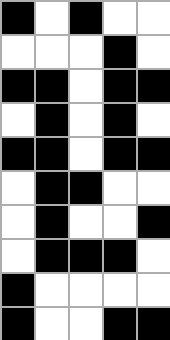[["black", "white", "black", "white", "white"], ["white", "white", "white", "black", "white"], ["black", "black", "white", "black", "black"], ["white", "black", "white", "black", "white"], ["black", "black", "white", "black", "black"], ["white", "black", "black", "white", "white"], ["white", "black", "white", "white", "black"], ["white", "black", "black", "black", "white"], ["black", "white", "white", "white", "white"], ["black", "white", "white", "black", "black"]]